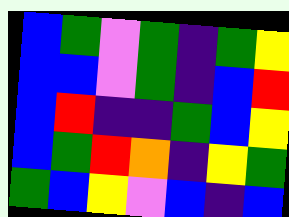[["blue", "green", "violet", "green", "indigo", "green", "yellow"], ["blue", "blue", "violet", "green", "indigo", "blue", "red"], ["blue", "red", "indigo", "indigo", "green", "blue", "yellow"], ["blue", "green", "red", "orange", "indigo", "yellow", "green"], ["green", "blue", "yellow", "violet", "blue", "indigo", "blue"]]